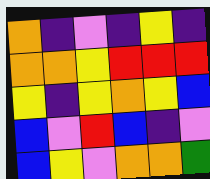[["orange", "indigo", "violet", "indigo", "yellow", "indigo"], ["orange", "orange", "yellow", "red", "red", "red"], ["yellow", "indigo", "yellow", "orange", "yellow", "blue"], ["blue", "violet", "red", "blue", "indigo", "violet"], ["blue", "yellow", "violet", "orange", "orange", "green"]]